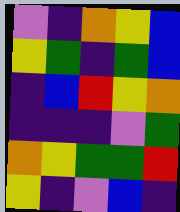[["violet", "indigo", "orange", "yellow", "blue"], ["yellow", "green", "indigo", "green", "blue"], ["indigo", "blue", "red", "yellow", "orange"], ["indigo", "indigo", "indigo", "violet", "green"], ["orange", "yellow", "green", "green", "red"], ["yellow", "indigo", "violet", "blue", "indigo"]]